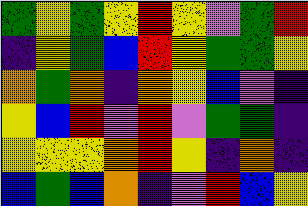[["green", "yellow", "green", "yellow", "red", "yellow", "violet", "green", "red"], ["indigo", "yellow", "green", "blue", "red", "yellow", "green", "green", "yellow"], ["orange", "green", "orange", "indigo", "orange", "yellow", "blue", "violet", "indigo"], ["yellow", "blue", "red", "violet", "red", "violet", "green", "green", "indigo"], ["yellow", "yellow", "yellow", "orange", "red", "yellow", "indigo", "orange", "indigo"], ["blue", "green", "blue", "orange", "indigo", "violet", "red", "blue", "yellow"]]